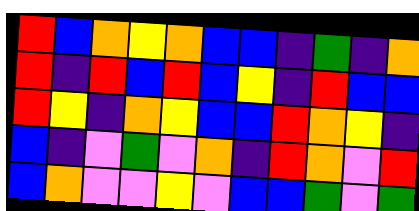[["red", "blue", "orange", "yellow", "orange", "blue", "blue", "indigo", "green", "indigo", "orange"], ["red", "indigo", "red", "blue", "red", "blue", "yellow", "indigo", "red", "blue", "blue"], ["red", "yellow", "indigo", "orange", "yellow", "blue", "blue", "red", "orange", "yellow", "indigo"], ["blue", "indigo", "violet", "green", "violet", "orange", "indigo", "red", "orange", "violet", "red"], ["blue", "orange", "violet", "violet", "yellow", "violet", "blue", "blue", "green", "violet", "green"]]